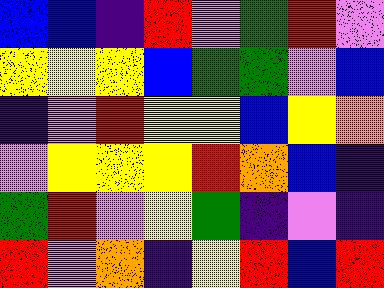[["blue", "blue", "indigo", "red", "violet", "green", "red", "violet"], ["yellow", "yellow", "yellow", "blue", "green", "green", "violet", "blue"], ["indigo", "violet", "red", "yellow", "yellow", "blue", "yellow", "orange"], ["violet", "yellow", "yellow", "yellow", "red", "orange", "blue", "indigo"], ["green", "red", "violet", "yellow", "green", "indigo", "violet", "indigo"], ["red", "violet", "orange", "indigo", "yellow", "red", "blue", "red"]]